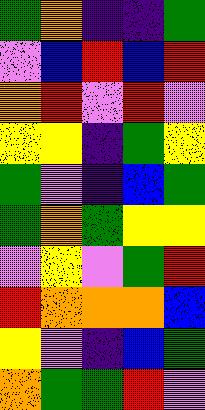[["green", "orange", "indigo", "indigo", "green"], ["violet", "blue", "red", "blue", "red"], ["orange", "red", "violet", "red", "violet"], ["yellow", "yellow", "indigo", "green", "yellow"], ["green", "violet", "indigo", "blue", "green"], ["green", "orange", "green", "yellow", "yellow"], ["violet", "yellow", "violet", "green", "red"], ["red", "orange", "orange", "orange", "blue"], ["yellow", "violet", "indigo", "blue", "green"], ["orange", "green", "green", "red", "violet"]]